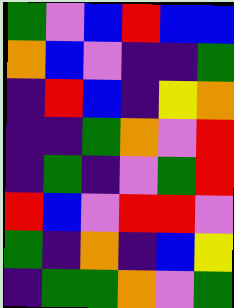[["green", "violet", "blue", "red", "blue", "blue"], ["orange", "blue", "violet", "indigo", "indigo", "green"], ["indigo", "red", "blue", "indigo", "yellow", "orange"], ["indigo", "indigo", "green", "orange", "violet", "red"], ["indigo", "green", "indigo", "violet", "green", "red"], ["red", "blue", "violet", "red", "red", "violet"], ["green", "indigo", "orange", "indigo", "blue", "yellow"], ["indigo", "green", "green", "orange", "violet", "green"]]